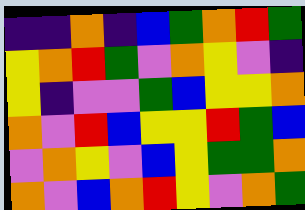[["indigo", "indigo", "orange", "indigo", "blue", "green", "orange", "red", "green"], ["yellow", "orange", "red", "green", "violet", "orange", "yellow", "violet", "indigo"], ["yellow", "indigo", "violet", "violet", "green", "blue", "yellow", "yellow", "orange"], ["orange", "violet", "red", "blue", "yellow", "yellow", "red", "green", "blue"], ["violet", "orange", "yellow", "violet", "blue", "yellow", "green", "green", "orange"], ["orange", "violet", "blue", "orange", "red", "yellow", "violet", "orange", "green"]]